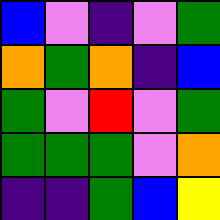[["blue", "violet", "indigo", "violet", "green"], ["orange", "green", "orange", "indigo", "blue"], ["green", "violet", "red", "violet", "green"], ["green", "green", "green", "violet", "orange"], ["indigo", "indigo", "green", "blue", "yellow"]]